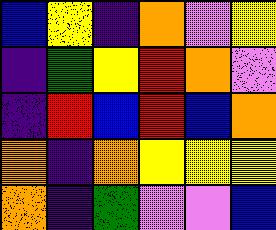[["blue", "yellow", "indigo", "orange", "violet", "yellow"], ["indigo", "green", "yellow", "red", "orange", "violet"], ["indigo", "red", "blue", "red", "blue", "orange"], ["orange", "indigo", "orange", "yellow", "yellow", "yellow"], ["orange", "indigo", "green", "violet", "violet", "blue"]]